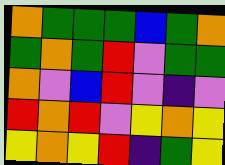[["orange", "green", "green", "green", "blue", "green", "orange"], ["green", "orange", "green", "red", "violet", "green", "green"], ["orange", "violet", "blue", "red", "violet", "indigo", "violet"], ["red", "orange", "red", "violet", "yellow", "orange", "yellow"], ["yellow", "orange", "yellow", "red", "indigo", "green", "yellow"]]